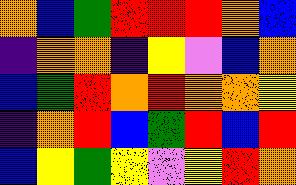[["orange", "blue", "green", "red", "red", "red", "orange", "blue"], ["indigo", "orange", "orange", "indigo", "yellow", "violet", "blue", "orange"], ["blue", "green", "red", "orange", "red", "orange", "orange", "yellow"], ["indigo", "orange", "red", "blue", "green", "red", "blue", "red"], ["blue", "yellow", "green", "yellow", "violet", "yellow", "red", "orange"]]